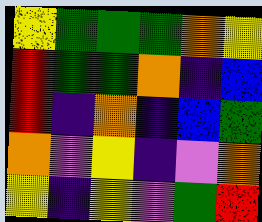[["yellow", "green", "green", "green", "orange", "yellow"], ["red", "green", "green", "orange", "indigo", "blue"], ["red", "indigo", "orange", "indigo", "blue", "green"], ["orange", "violet", "yellow", "indigo", "violet", "orange"], ["yellow", "indigo", "yellow", "violet", "green", "red"]]